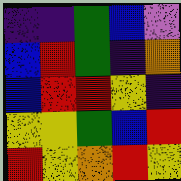[["indigo", "indigo", "green", "blue", "violet"], ["blue", "red", "green", "indigo", "orange"], ["blue", "red", "red", "yellow", "indigo"], ["yellow", "yellow", "green", "blue", "red"], ["red", "yellow", "orange", "red", "yellow"]]